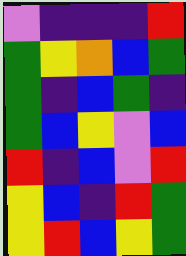[["violet", "indigo", "indigo", "indigo", "red"], ["green", "yellow", "orange", "blue", "green"], ["green", "indigo", "blue", "green", "indigo"], ["green", "blue", "yellow", "violet", "blue"], ["red", "indigo", "blue", "violet", "red"], ["yellow", "blue", "indigo", "red", "green"], ["yellow", "red", "blue", "yellow", "green"]]